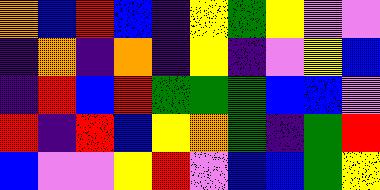[["orange", "blue", "red", "blue", "indigo", "yellow", "green", "yellow", "violet", "violet"], ["indigo", "orange", "indigo", "orange", "indigo", "yellow", "indigo", "violet", "yellow", "blue"], ["indigo", "red", "blue", "red", "green", "green", "green", "blue", "blue", "violet"], ["red", "indigo", "red", "blue", "yellow", "orange", "green", "indigo", "green", "red"], ["blue", "violet", "violet", "yellow", "red", "violet", "blue", "blue", "green", "yellow"]]